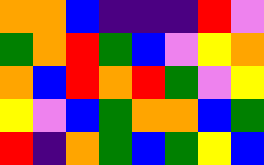[["orange", "orange", "blue", "indigo", "indigo", "indigo", "red", "violet"], ["green", "orange", "red", "green", "blue", "violet", "yellow", "orange"], ["orange", "blue", "red", "orange", "red", "green", "violet", "yellow"], ["yellow", "violet", "blue", "green", "orange", "orange", "blue", "green"], ["red", "indigo", "orange", "green", "blue", "green", "yellow", "blue"]]